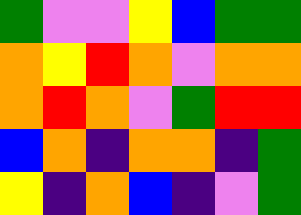[["green", "violet", "violet", "yellow", "blue", "green", "green"], ["orange", "yellow", "red", "orange", "violet", "orange", "orange"], ["orange", "red", "orange", "violet", "green", "red", "red"], ["blue", "orange", "indigo", "orange", "orange", "indigo", "green"], ["yellow", "indigo", "orange", "blue", "indigo", "violet", "green"]]